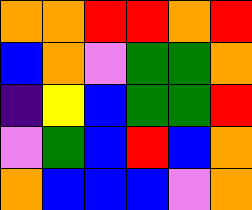[["orange", "orange", "red", "red", "orange", "red"], ["blue", "orange", "violet", "green", "green", "orange"], ["indigo", "yellow", "blue", "green", "green", "red"], ["violet", "green", "blue", "red", "blue", "orange"], ["orange", "blue", "blue", "blue", "violet", "orange"]]